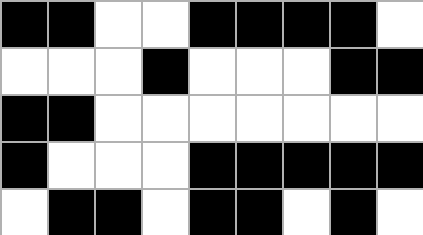[["black", "black", "white", "white", "black", "black", "black", "black", "white"], ["white", "white", "white", "black", "white", "white", "white", "black", "black"], ["black", "black", "white", "white", "white", "white", "white", "white", "white"], ["black", "white", "white", "white", "black", "black", "black", "black", "black"], ["white", "black", "black", "white", "black", "black", "white", "black", "white"]]